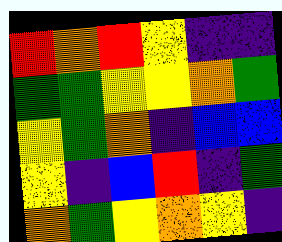[["red", "orange", "red", "yellow", "indigo", "indigo"], ["green", "green", "yellow", "yellow", "orange", "green"], ["yellow", "green", "orange", "indigo", "blue", "blue"], ["yellow", "indigo", "blue", "red", "indigo", "green"], ["orange", "green", "yellow", "orange", "yellow", "indigo"]]